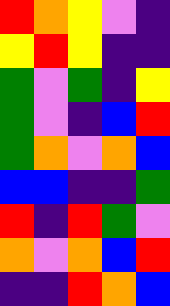[["red", "orange", "yellow", "violet", "indigo"], ["yellow", "red", "yellow", "indigo", "indigo"], ["green", "violet", "green", "indigo", "yellow"], ["green", "violet", "indigo", "blue", "red"], ["green", "orange", "violet", "orange", "blue"], ["blue", "blue", "indigo", "indigo", "green"], ["red", "indigo", "red", "green", "violet"], ["orange", "violet", "orange", "blue", "red"], ["indigo", "indigo", "red", "orange", "blue"]]